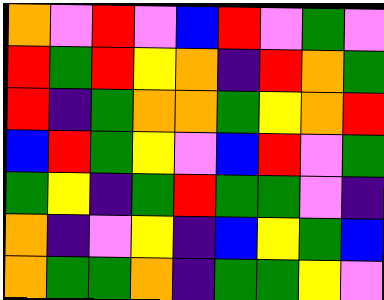[["orange", "violet", "red", "violet", "blue", "red", "violet", "green", "violet"], ["red", "green", "red", "yellow", "orange", "indigo", "red", "orange", "green"], ["red", "indigo", "green", "orange", "orange", "green", "yellow", "orange", "red"], ["blue", "red", "green", "yellow", "violet", "blue", "red", "violet", "green"], ["green", "yellow", "indigo", "green", "red", "green", "green", "violet", "indigo"], ["orange", "indigo", "violet", "yellow", "indigo", "blue", "yellow", "green", "blue"], ["orange", "green", "green", "orange", "indigo", "green", "green", "yellow", "violet"]]